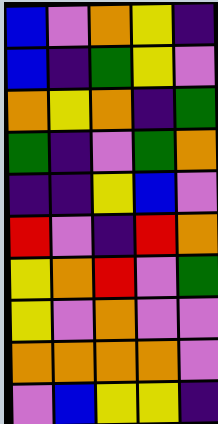[["blue", "violet", "orange", "yellow", "indigo"], ["blue", "indigo", "green", "yellow", "violet"], ["orange", "yellow", "orange", "indigo", "green"], ["green", "indigo", "violet", "green", "orange"], ["indigo", "indigo", "yellow", "blue", "violet"], ["red", "violet", "indigo", "red", "orange"], ["yellow", "orange", "red", "violet", "green"], ["yellow", "violet", "orange", "violet", "violet"], ["orange", "orange", "orange", "orange", "violet"], ["violet", "blue", "yellow", "yellow", "indigo"]]